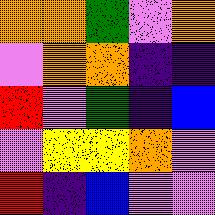[["orange", "orange", "green", "violet", "orange"], ["violet", "orange", "orange", "indigo", "indigo"], ["red", "violet", "green", "indigo", "blue"], ["violet", "yellow", "yellow", "orange", "violet"], ["red", "indigo", "blue", "violet", "violet"]]